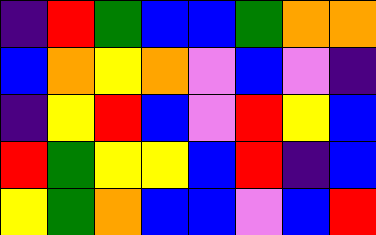[["indigo", "red", "green", "blue", "blue", "green", "orange", "orange"], ["blue", "orange", "yellow", "orange", "violet", "blue", "violet", "indigo"], ["indigo", "yellow", "red", "blue", "violet", "red", "yellow", "blue"], ["red", "green", "yellow", "yellow", "blue", "red", "indigo", "blue"], ["yellow", "green", "orange", "blue", "blue", "violet", "blue", "red"]]